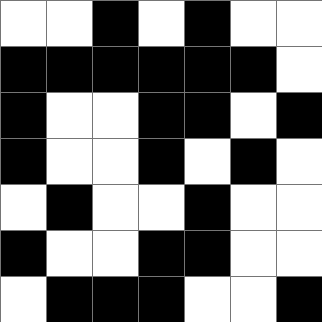[["white", "white", "black", "white", "black", "white", "white"], ["black", "black", "black", "black", "black", "black", "white"], ["black", "white", "white", "black", "black", "white", "black"], ["black", "white", "white", "black", "white", "black", "white"], ["white", "black", "white", "white", "black", "white", "white"], ["black", "white", "white", "black", "black", "white", "white"], ["white", "black", "black", "black", "white", "white", "black"]]